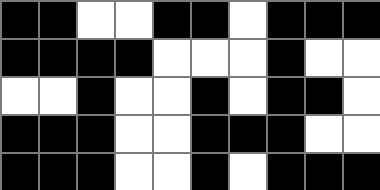[["black", "black", "white", "white", "black", "black", "white", "black", "black", "black"], ["black", "black", "black", "black", "white", "white", "white", "black", "white", "white"], ["white", "white", "black", "white", "white", "black", "white", "black", "black", "white"], ["black", "black", "black", "white", "white", "black", "black", "black", "white", "white"], ["black", "black", "black", "white", "white", "black", "white", "black", "black", "black"]]